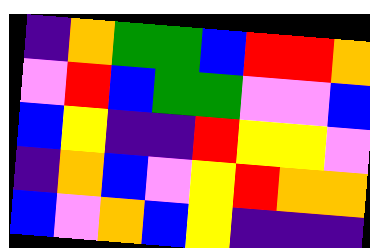[["indigo", "orange", "green", "green", "blue", "red", "red", "orange"], ["violet", "red", "blue", "green", "green", "violet", "violet", "blue"], ["blue", "yellow", "indigo", "indigo", "red", "yellow", "yellow", "violet"], ["indigo", "orange", "blue", "violet", "yellow", "red", "orange", "orange"], ["blue", "violet", "orange", "blue", "yellow", "indigo", "indigo", "indigo"]]